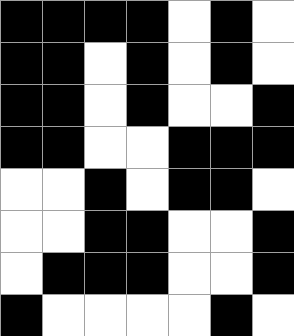[["black", "black", "black", "black", "white", "black", "white"], ["black", "black", "white", "black", "white", "black", "white"], ["black", "black", "white", "black", "white", "white", "black"], ["black", "black", "white", "white", "black", "black", "black"], ["white", "white", "black", "white", "black", "black", "white"], ["white", "white", "black", "black", "white", "white", "black"], ["white", "black", "black", "black", "white", "white", "black"], ["black", "white", "white", "white", "white", "black", "white"]]